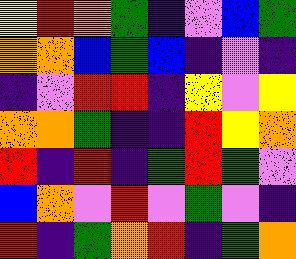[["yellow", "red", "orange", "green", "indigo", "violet", "blue", "green"], ["orange", "orange", "blue", "green", "blue", "indigo", "violet", "indigo"], ["indigo", "violet", "red", "red", "indigo", "yellow", "violet", "yellow"], ["orange", "orange", "green", "indigo", "indigo", "red", "yellow", "orange"], ["red", "indigo", "red", "indigo", "green", "red", "green", "violet"], ["blue", "orange", "violet", "red", "violet", "green", "violet", "indigo"], ["red", "indigo", "green", "orange", "red", "indigo", "green", "orange"]]